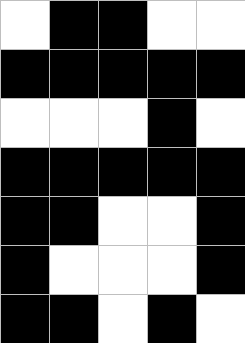[["white", "black", "black", "white", "white"], ["black", "black", "black", "black", "black"], ["white", "white", "white", "black", "white"], ["black", "black", "black", "black", "black"], ["black", "black", "white", "white", "black"], ["black", "white", "white", "white", "black"], ["black", "black", "white", "black", "white"]]